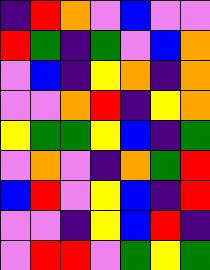[["indigo", "red", "orange", "violet", "blue", "violet", "violet"], ["red", "green", "indigo", "green", "violet", "blue", "orange"], ["violet", "blue", "indigo", "yellow", "orange", "indigo", "orange"], ["violet", "violet", "orange", "red", "indigo", "yellow", "orange"], ["yellow", "green", "green", "yellow", "blue", "indigo", "green"], ["violet", "orange", "violet", "indigo", "orange", "green", "red"], ["blue", "red", "violet", "yellow", "blue", "indigo", "red"], ["violet", "violet", "indigo", "yellow", "blue", "red", "indigo"], ["violet", "red", "red", "violet", "green", "yellow", "green"]]